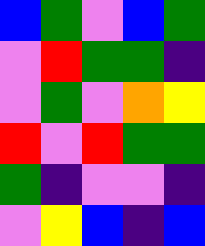[["blue", "green", "violet", "blue", "green"], ["violet", "red", "green", "green", "indigo"], ["violet", "green", "violet", "orange", "yellow"], ["red", "violet", "red", "green", "green"], ["green", "indigo", "violet", "violet", "indigo"], ["violet", "yellow", "blue", "indigo", "blue"]]